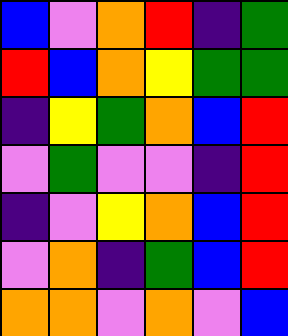[["blue", "violet", "orange", "red", "indigo", "green"], ["red", "blue", "orange", "yellow", "green", "green"], ["indigo", "yellow", "green", "orange", "blue", "red"], ["violet", "green", "violet", "violet", "indigo", "red"], ["indigo", "violet", "yellow", "orange", "blue", "red"], ["violet", "orange", "indigo", "green", "blue", "red"], ["orange", "orange", "violet", "orange", "violet", "blue"]]